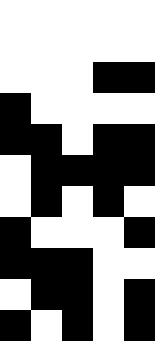[["white", "white", "white", "white", "white"], ["white", "white", "white", "white", "white"], ["white", "white", "white", "black", "black"], ["black", "white", "white", "white", "white"], ["black", "black", "white", "black", "black"], ["white", "black", "black", "black", "black"], ["white", "black", "white", "black", "white"], ["black", "white", "white", "white", "black"], ["black", "black", "black", "white", "white"], ["white", "black", "black", "white", "black"], ["black", "white", "black", "white", "black"]]